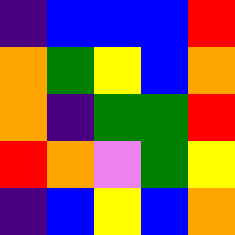[["indigo", "blue", "blue", "blue", "red"], ["orange", "green", "yellow", "blue", "orange"], ["orange", "indigo", "green", "green", "red"], ["red", "orange", "violet", "green", "yellow"], ["indigo", "blue", "yellow", "blue", "orange"]]